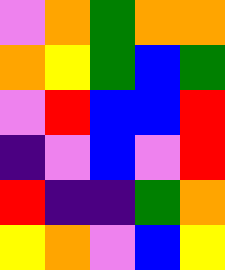[["violet", "orange", "green", "orange", "orange"], ["orange", "yellow", "green", "blue", "green"], ["violet", "red", "blue", "blue", "red"], ["indigo", "violet", "blue", "violet", "red"], ["red", "indigo", "indigo", "green", "orange"], ["yellow", "orange", "violet", "blue", "yellow"]]